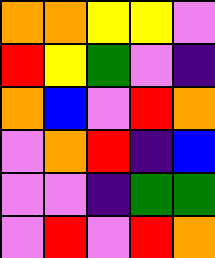[["orange", "orange", "yellow", "yellow", "violet"], ["red", "yellow", "green", "violet", "indigo"], ["orange", "blue", "violet", "red", "orange"], ["violet", "orange", "red", "indigo", "blue"], ["violet", "violet", "indigo", "green", "green"], ["violet", "red", "violet", "red", "orange"]]